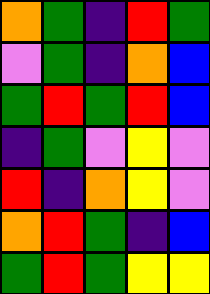[["orange", "green", "indigo", "red", "green"], ["violet", "green", "indigo", "orange", "blue"], ["green", "red", "green", "red", "blue"], ["indigo", "green", "violet", "yellow", "violet"], ["red", "indigo", "orange", "yellow", "violet"], ["orange", "red", "green", "indigo", "blue"], ["green", "red", "green", "yellow", "yellow"]]